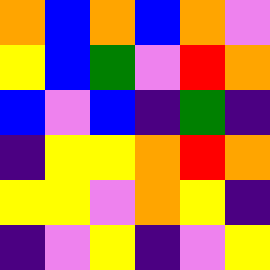[["orange", "blue", "orange", "blue", "orange", "violet"], ["yellow", "blue", "green", "violet", "red", "orange"], ["blue", "violet", "blue", "indigo", "green", "indigo"], ["indigo", "yellow", "yellow", "orange", "red", "orange"], ["yellow", "yellow", "violet", "orange", "yellow", "indigo"], ["indigo", "violet", "yellow", "indigo", "violet", "yellow"]]